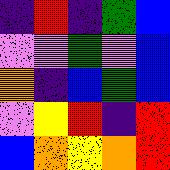[["indigo", "red", "indigo", "green", "blue"], ["violet", "violet", "green", "violet", "blue"], ["orange", "indigo", "blue", "green", "blue"], ["violet", "yellow", "red", "indigo", "red"], ["blue", "orange", "yellow", "orange", "red"]]